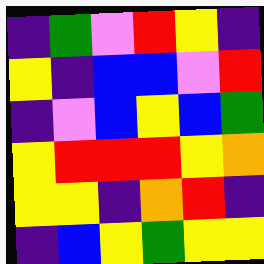[["indigo", "green", "violet", "red", "yellow", "indigo"], ["yellow", "indigo", "blue", "blue", "violet", "red"], ["indigo", "violet", "blue", "yellow", "blue", "green"], ["yellow", "red", "red", "red", "yellow", "orange"], ["yellow", "yellow", "indigo", "orange", "red", "indigo"], ["indigo", "blue", "yellow", "green", "yellow", "yellow"]]